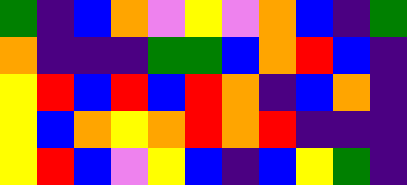[["green", "indigo", "blue", "orange", "violet", "yellow", "violet", "orange", "blue", "indigo", "green"], ["orange", "indigo", "indigo", "indigo", "green", "green", "blue", "orange", "red", "blue", "indigo"], ["yellow", "red", "blue", "red", "blue", "red", "orange", "indigo", "blue", "orange", "indigo"], ["yellow", "blue", "orange", "yellow", "orange", "red", "orange", "red", "indigo", "indigo", "indigo"], ["yellow", "red", "blue", "violet", "yellow", "blue", "indigo", "blue", "yellow", "green", "indigo"]]